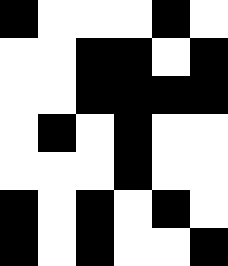[["black", "white", "white", "white", "black", "white"], ["white", "white", "black", "black", "white", "black"], ["white", "white", "black", "black", "black", "black"], ["white", "black", "white", "black", "white", "white"], ["white", "white", "white", "black", "white", "white"], ["black", "white", "black", "white", "black", "white"], ["black", "white", "black", "white", "white", "black"]]